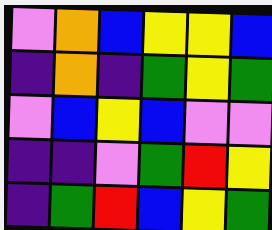[["violet", "orange", "blue", "yellow", "yellow", "blue"], ["indigo", "orange", "indigo", "green", "yellow", "green"], ["violet", "blue", "yellow", "blue", "violet", "violet"], ["indigo", "indigo", "violet", "green", "red", "yellow"], ["indigo", "green", "red", "blue", "yellow", "green"]]